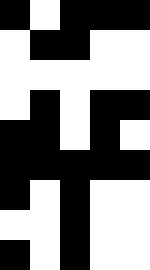[["black", "white", "black", "black", "black"], ["white", "black", "black", "white", "white"], ["white", "white", "white", "white", "white"], ["white", "black", "white", "black", "black"], ["black", "black", "white", "black", "white"], ["black", "black", "black", "black", "black"], ["black", "white", "black", "white", "white"], ["white", "white", "black", "white", "white"], ["black", "white", "black", "white", "white"]]